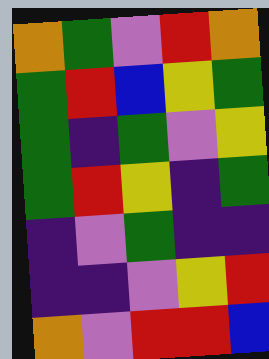[["orange", "green", "violet", "red", "orange"], ["green", "red", "blue", "yellow", "green"], ["green", "indigo", "green", "violet", "yellow"], ["green", "red", "yellow", "indigo", "green"], ["indigo", "violet", "green", "indigo", "indigo"], ["indigo", "indigo", "violet", "yellow", "red"], ["orange", "violet", "red", "red", "blue"]]